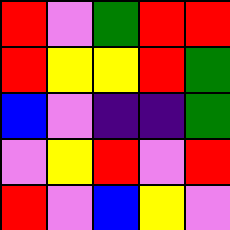[["red", "violet", "green", "red", "red"], ["red", "yellow", "yellow", "red", "green"], ["blue", "violet", "indigo", "indigo", "green"], ["violet", "yellow", "red", "violet", "red"], ["red", "violet", "blue", "yellow", "violet"]]